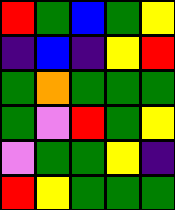[["red", "green", "blue", "green", "yellow"], ["indigo", "blue", "indigo", "yellow", "red"], ["green", "orange", "green", "green", "green"], ["green", "violet", "red", "green", "yellow"], ["violet", "green", "green", "yellow", "indigo"], ["red", "yellow", "green", "green", "green"]]